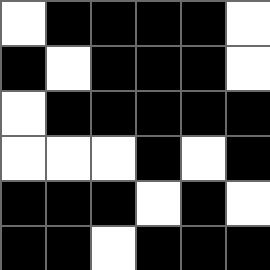[["white", "black", "black", "black", "black", "white"], ["black", "white", "black", "black", "black", "white"], ["white", "black", "black", "black", "black", "black"], ["white", "white", "white", "black", "white", "black"], ["black", "black", "black", "white", "black", "white"], ["black", "black", "white", "black", "black", "black"]]